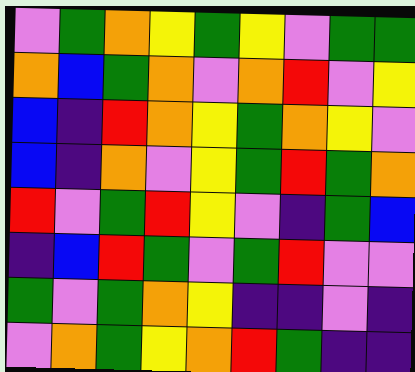[["violet", "green", "orange", "yellow", "green", "yellow", "violet", "green", "green"], ["orange", "blue", "green", "orange", "violet", "orange", "red", "violet", "yellow"], ["blue", "indigo", "red", "orange", "yellow", "green", "orange", "yellow", "violet"], ["blue", "indigo", "orange", "violet", "yellow", "green", "red", "green", "orange"], ["red", "violet", "green", "red", "yellow", "violet", "indigo", "green", "blue"], ["indigo", "blue", "red", "green", "violet", "green", "red", "violet", "violet"], ["green", "violet", "green", "orange", "yellow", "indigo", "indigo", "violet", "indigo"], ["violet", "orange", "green", "yellow", "orange", "red", "green", "indigo", "indigo"]]